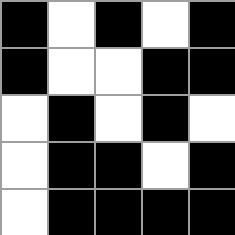[["black", "white", "black", "white", "black"], ["black", "white", "white", "black", "black"], ["white", "black", "white", "black", "white"], ["white", "black", "black", "white", "black"], ["white", "black", "black", "black", "black"]]